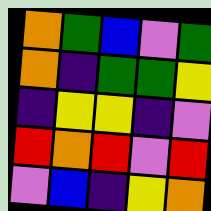[["orange", "green", "blue", "violet", "green"], ["orange", "indigo", "green", "green", "yellow"], ["indigo", "yellow", "yellow", "indigo", "violet"], ["red", "orange", "red", "violet", "red"], ["violet", "blue", "indigo", "yellow", "orange"]]